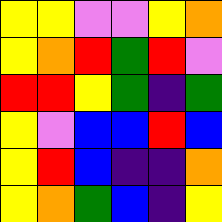[["yellow", "yellow", "violet", "violet", "yellow", "orange"], ["yellow", "orange", "red", "green", "red", "violet"], ["red", "red", "yellow", "green", "indigo", "green"], ["yellow", "violet", "blue", "blue", "red", "blue"], ["yellow", "red", "blue", "indigo", "indigo", "orange"], ["yellow", "orange", "green", "blue", "indigo", "yellow"]]